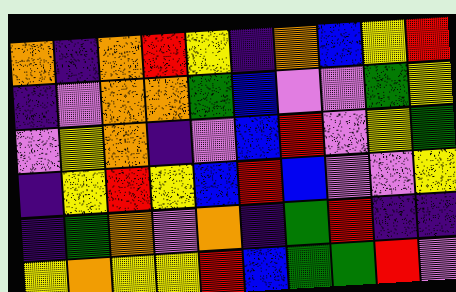[["orange", "indigo", "orange", "red", "yellow", "indigo", "orange", "blue", "yellow", "red"], ["indigo", "violet", "orange", "orange", "green", "blue", "violet", "violet", "green", "yellow"], ["violet", "yellow", "orange", "indigo", "violet", "blue", "red", "violet", "yellow", "green"], ["indigo", "yellow", "red", "yellow", "blue", "red", "blue", "violet", "violet", "yellow"], ["indigo", "green", "orange", "violet", "orange", "indigo", "green", "red", "indigo", "indigo"], ["yellow", "orange", "yellow", "yellow", "red", "blue", "green", "green", "red", "violet"]]